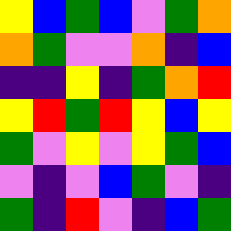[["yellow", "blue", "green", "blue", "violet", "green", "orange"], ["orange", "green", "violet", "violet", "orange", "indigo", "blue"], ["indigo", "indigo", "yellow", "indigo", "green", "orange", "red"], ["yellow", "red", "green", "red", "yellow", "blue", "yellow"], ["green", "violet", "yellow", "violet", "yellow", "green", "blue"], ["violet", "indigo", "violet", "blue", "green", "violet", "indigo"], ["green", "indigo", "red", "violet", "indigo", "blue", "green"]]